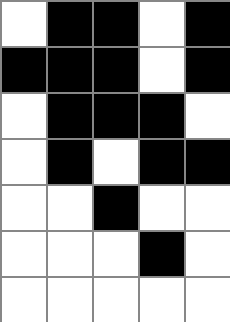[["white", "black", "black", "white", "black"], ["black", "black", "black", "white", "black"], ["white", "black", "black", "black", "white"], ["white", "black", "white", "black", "black"], ["white", "white", "black", "white", "white"], ["white", "white", "white", "black", "white"], ["white", "white", "white", "white", "white"]]